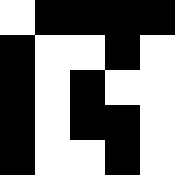[["white", "black", "black", "black", "black"], ["black", "white", "white", "black", "white"], ["black", "white", "black", "white", "white"], ["black", "white", "black", "black", "white"], ["black", "white", "white", "black", "white"]]